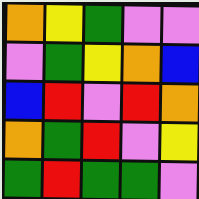[["orange", "yellow", "green", "violet", "violet"], ["violet", "green", "yellow", "orange", "blue"], ["blue", "red", "violet", "red", "orange"], ["orange", "green", "red", "violet", "yellow"], ["green", "red", "green", "green", "violet"]]